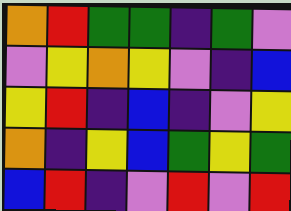[["orange", "red", "green", "green", "indigo", "green", "violet"], ["violet", "yellow", "orange", "yellow", "violet", "indigo", "blue"], ["yellow", "red", "indigo", "blue", "indigo", "violet", "yellow"], ["orange", "indigo", "yellow", "blue", "green", "yellow", "green"], ["blue", "red", "indigo", "violet", "red", "violet", "red"]]